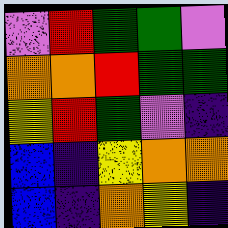[["violet", "red", "green", "green", "violet"], ["orange", "orange", "red", "green", "green"], ["yellow", "red", "green", "violet", "indigo"], ["blue", "indigo", "yellow", "orange", "orange"], ["blue", "indigo", "orange", "yellow", "indigo"]]